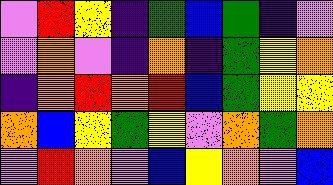[["violet", "red", "yellow", "indigo", "green", "blue", "green", "indigo", "violet"], ["violet", "orange", "violet", "indigo", "orange", "indigo", "green", "yellow", "orange"], ["indigo", "orange", "red", "orange", "red", "blue", "green", "yellow", "yellow"], ["orange", "blue", "yellow", "green", "yellow", "violet", "orange", "green", "orange"], ["violet", "red", "orange", "violet", "blue", "yellow", "orange", "violet", "blue"]]